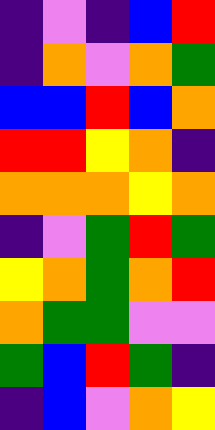[["indigo", "violet", "indigo", "blue", "red"], ["indigo", "orange", "violet", "orange", "green"], ["blue", "blue", "red", "blue", "orange"], ["red", "red", "yellow", "orange", "indigo"], ["orange", "orange", "orange", "yellow", "orange"], ["indigo", "violet", "green", "red", "green"], ["yellow", "orange", "green", "orange", "red"], ["orange", "green", "green", "violet", "violet"], ["green", "blue", "red", "green", "indigo"], ["indigo", "blue", "violet", "orange", "yellow"]]